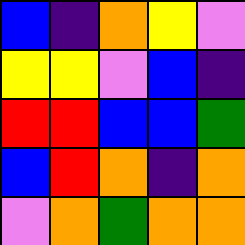[["blue", "indigo", "orange", "yellow", "violet"], ["yellow", "yellow", "violet", "blue", "indigo"], ["red", "red", "blue", "blue", "green"], ["blue", "red", "orange", "indigo", "orange"], ["violet", "orange", "green", "orange", "orange"]]